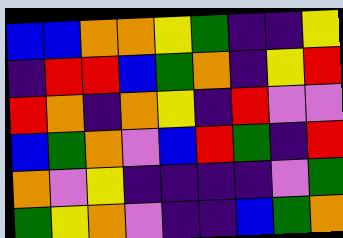[["blue", "blue", "orange", "orange", "yellow", "green", "indigo", "indigo", "yellow"], ["indigo", "red", "red", "blue", "green", "orange", "indigo", "yellow", "red"], ["red", "orange", "indigo", "orange", "yellow", "indigo", "red", "violet", "violet"], ["blue", "green", "orange", "violet", "blue", "red", "green", "indigo", "red"], ["orange", "violet", "yellow", "indigo", "indigo", "indigo", "indigo", "violet", "green"], ["green", "yellow", "orange", "violet", "indigo", "indigo", "blue", "green", "orange"]]